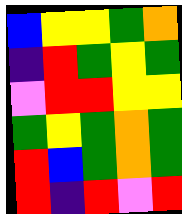[["blue", "yellow", "yellow", "green", "orange"], ["indigo", "red", "green", "yellow", "green"], ["violet", "red", "red", "yellow", "yellow"], ["green", "yellow", "green", "orange", "green"], ["red", "blue", "green", "orange", "green"], ["red", "indigo", "red", "violet", "red"]]